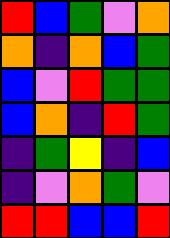[["red", "blue", "green", "violet", "orange"], ["orange", "indigo", "orange", "blue", "green"], ["blue", "violet", "red", "green", "green"], ["blue", "orange", "indigo", "red", "green"], ["indigo", "green", "yellow", "indigo", "blue"], ["indigo", "violet", "orange", "green", "violet"], ["red", "red", "blue", "blue", "red"]]